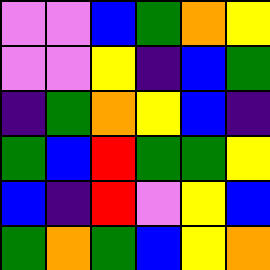[["violet", "violet", "blue", "green", "orange", "yellow"], ["violet", "violet", "yellow", "indigo", "blue", "green"], ["indigo", "green", "orange", "yellow", "blue", "indigo"], ["green", "blue", "red", "green", "green", "yellow"], ["blue", "indigo", "red", "violet", "yellow", "blue"], ["green", "orange", "green", "blue", "yellow", "orange"]]